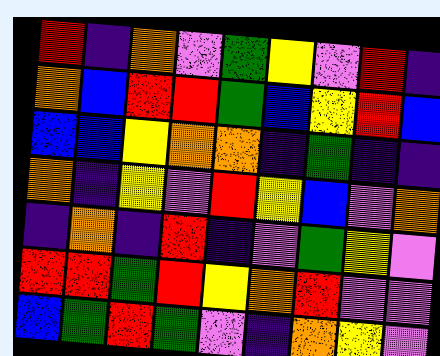[["red", "indigo", "orange", "violet", "green", "yellow", "violet", "red", "indigo"], ["orange", "blue", "red", "red", "green", "blue", "yellow", "red", "blue"], ["blue", "blue", "yellow", "orange", "orange", "indigo", "green", "indigo", "indigo"], ["orange", "indigo", "yellow", "violet", "red", "yellow", "blue", "violet", "orange"], ["indigo", "orange", "indigo", "red", "indigo", "violet", "green", "yellow", "violet"], ["red", "red", "green", "red", "yellow", "orange", "red", "violet", "violet"], ["blue", "green", "red", "green", "violet", "indigo", "orange", "yellow", "violet"]]